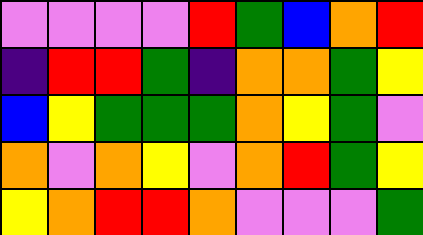[["violet", "violet", "violet", "violet", "red", "green", "blue", "orange", "red"], ["indigo", "red", "red", "green", "indigo", "orange", "orange", "green", "yellow"], ["blue", "yellow", "green", "green", "green", "orange", "yellow", "green", "violet"], ["orange", "violet", "orange", "yellow", "violet", "orange", "red", "green", "yellow"], ["yellow", "orange", "red", "red", "orange", "violet", "violet", "violet", "green"]]